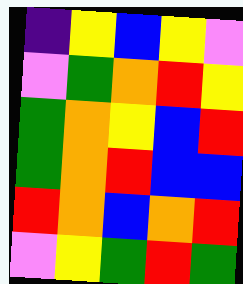[["indigo", "yellow", "blue", "yellow", "violet"], ["violet", "green", "orange", "red", "yellow"], ["green", "orange", "yellow", "blue", "red"], ["green", "orange", "red", "blue", "blue"], ["red", "orange", "blue", "orange", "red"], ["violet", "yellow", "green", "red", "green"]]